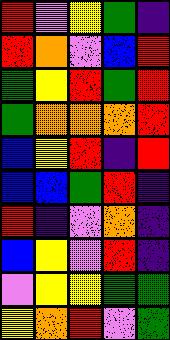[["red", "violet", "yellow", "green", "indigo"], ["red", "orange", "violet", "blue", "red"], ["green", "yellow", "red", "green", "red"], ["green", "orange", "orange", "orange", "red"], ["blue", "yellow", "red", "indigo", "red"], ["blue", "blue", "green", "red", "indigo"], ["red", "indigo", "violet", "orange", "indigo"], ["blue", "yellow", "violet", "red", "indigo"], ["violet", "yellow", "yellow", "green", "green"], ["yellow", "orange", "red", "violet", "green"]]